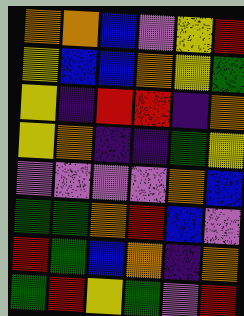[["orange", "orange", "blue", "violet", "yellow", "red"], ["yellow", "blue", "blue", "orange", "yellow", "green"], ["yellow", "indigo", "red", "red", "indigo", "orange"], ["yellow", "orange", "indigo", "indigo", "green", "yellow"], ["violet", "violet", "violet", "violet", "orange", "blue"], ["green", "green", "orange", "red", "blue", "violet"], ["red", "green", "blue", "orange", "indigo", "orange"], ["green", "red", "yellow", "green", "violet", "red"]]